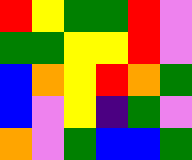[["red", "yellow", "green", "green", "red", "violet"], ["green", "green", "yellow", "yellow", "red", "violet"], ["blue", "orange", "yellow", "red", "orange", "green"], ["blue", "violet", "yellow", "indigo", "green", "violet"], ["orange", "violet", "green", "blue", "blue", "green"]]